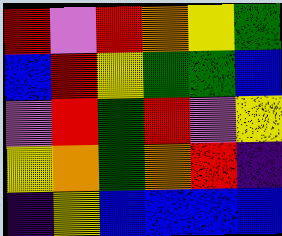[["red", "violet", "red", "orange", "yellow", "green"], ["blue", "red", "yellow", "green", "green", "blue"], ["violet", "red", "green", "red", "violet", "yellow"], ["yellow", "orange", "green", "orange", "red", "indigo"], ["indigo", "yellow", "blue", "blue", "blue", "blue"]]